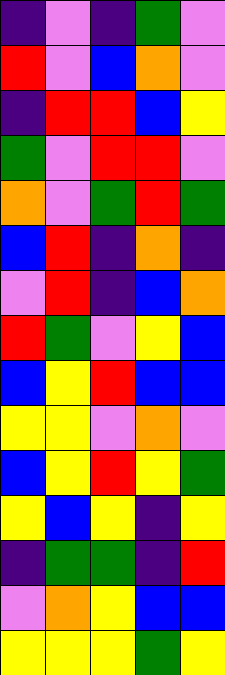[["indigo", "violet", "indigo", "green", "violet"], ["red", "violet", "blue", "orange", "violet"], ["indigo", "red", "red", "blue", "yellow"], ["green", "violet", "red", "red", "violet"], ["orange", "violet", "green", "red", "green"], ["blue", "red", "indigo", "orange", "indigo"], ["violet", "red", "indigo", "blue", "orange"], ["red", "green", "violet", "yellow", "blue"], ["blue", "yellow", "red", "blue", "blue"], ["yellow", "yellow", "violet", "orange", "violet"], ["blue", "yellow", "red", "yellow", "green"], ["yellow", "blue", "yellow", "indigo", "yellow"], ["indigo", "green", "green", "indigo", "red"], ["violet", "orange", "yellow", "blue", "blue"], ["yellow", "yellow", "yellow", "green", "yellow"]]